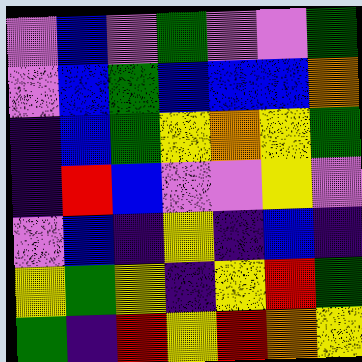[["violet", "blue", "violet", "green", "violet", "violet", "green"], ["violet", "blue", "green", "blue", "blue", "blue", "orange"], ["indigo", "blue", "green", "yellow", "orange", "yellow", "green"], ["indigo", "red", "blue", "violet", "violet", "yellow", "violet"], ["violet", "blue", "indigo", "yellow", "indigo", "blue", "indigo"], ["yellow", "green", "yellow", "indigo", "yellow", "red", "green"], ["green", "indigo", "red", "yellow", "red", "orange", "yellow"]]